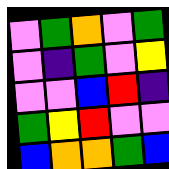[["violet", "green", "orange", "violet", "green"], ["violet", "indigo", "green", "violet", "yellow"], ["violet", "violet", "blue", "red", "indigo"], ["green", "yellow", "red", "violet", "violet"], ["blue", "orange", "orange", "green", "blue"]]